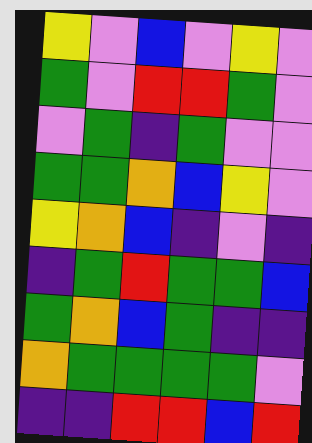[["yellow", "violet", "blue", "violet", "yellow", "violet"], ["green", "violet", "red", "red", "green", "violet"], ["violet", "green", "indigo", "green", "violet", "violet"], ["green", "green", "orange", "blue", "yellow", "violet"], ["yellow", "orange", "blue", "indigo", "violet", "indigo"], ["indigo", "green", "red", "green", "green", "blue"], ["green", "orange", "blue", "green", "indigo", "indigo"], ["orange", "green", "green", "green", "green", "violet"], ["indigo", "indigo", "red", "red", "blue", "red"]]